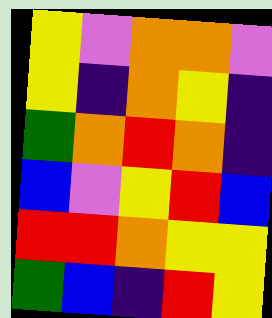[["yellow", "violet", "orange", "orange", "violet"], ["yellow", "indigo", "orange", "yellow", "indigo"], ["green", "orange", "red", "orange", "indigo"], ["blue", "violet", "yellow", "red", "blue"], ["red", "red", "orange", "yellow", "yellow"], ["green", "blue", "indigo", "red", "yellow"]]